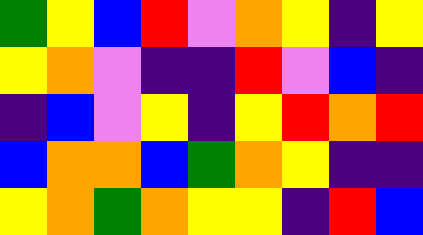[["green", "yellow", "blue", "red", "violet", "orange", "yellow", "indigo", "yellow"], ["yellow", "orange", "violet", "indigo", "indigo", "red", "violet", "blue", "indigo"], ["indigo", "blue", "violet", "yellow", "indigo", "yellow", "red", "orange", "red"], ["blue", "orange", "orange", "blue", "green", "orange", "yellow", "indigo", "indigo"], ["yellow", "orange", "green", "orange", "yellow", "yellow", "indigo", "red", "blue"]]